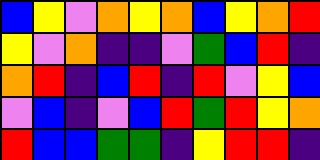[["blue", "yellow", "violet", "orange", "yellow", "orange", "blue", "yellow", "orange", "red"], ["yellow", "violet", "orange", "indigo", "indigo", "violet", "green", "blue", "red", "indigo"], ["orange", "red", "indigo", "blue", "red", "indigo", "red", "violet", "yellow", "blue"], ["violet", "blue", "indigo", "violet", "blue", "red", "green", "red", "yellow", "orange"], ["red", "blue", "blue", "green", "green", "indigo", "yellow", "red", "red", "indigo"]]